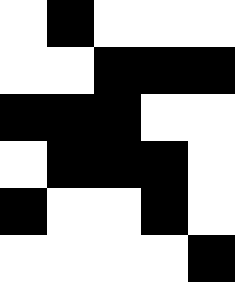[["white", "black", "white", "white", "white"], ["white", "white", "black", "black", "black"], ["black", "black", "black", "white", "white"], ["white", "black", "black", "black", "white"], ["black", "white", "white", "black", "white"], ["white", "white", "white", "white", "black"]]